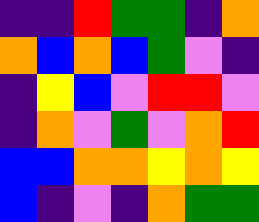[["indigo", "indigo", "red", "green", "green", "indigo", "orange"], ["orange", "blue", "orange", "blue", "green", "violet", "indigo"], ["indigo", "yellow", "blue", "violet", "red", "red", "violet"], ["indigo", "orange", "violet", "green", "violet", "orange", "red"], ["blue", "blue", "orange", "orange", "yellow", "orange", "yellow"], ["blue", "indigo", "violet", "indigo", "orange", "green", "green"]]